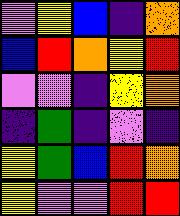[["violet", "yellow", "blue", "indigo", "orange"], ["blue", "red", "orange", "yellow", "red"], ["violet", "violet", "indigo", "yellow", "orange"], ["indigo", "green", "indigo", "violet", "indigo"], ["yellow", "green", "blue", "red", "orange"], ["yellow", "violet", "violet", "red", "red"]]